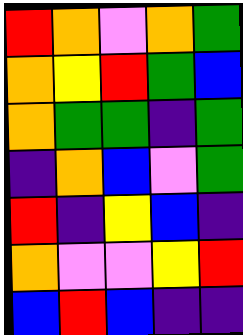[["red", "orange", "violet", "orange", "green"], ["orange", "yellow", "red", "green", "blue"], ["orange", "green", "green", "indigo", "green"], ["indigo", "orange", "blue", "violet", "green"], ["red", "indigo", "yellow", "blue", "indigo"], ["orange", "violet", "violet", "yellow", "red"], ["blue", "red", "blue", "indigo", "indigo"]]